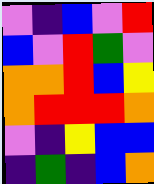[["violet", "indigo", "blue", "violet", "red"], ["blue", "violet", "red", "green", "violet"], ["orange", "orange", "red", "blue", "yellow"], ["orange", "red", "red", "red", "orange"], ["violet", "indigo", "yellow", "blue", "blue"], ["indigo", "green", "indigo", "blue", "orange"]]